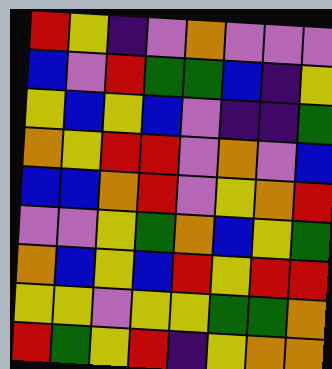[["red", "yellow", "indigo", "violet", "orange", "violet", "violet", "violet"], ["blue", "violet", "red", "green", "green", "blue", "indigo", "yellow"], ["yellow", "blue", "yellow", "blue", "violet", "indigo", "indigo", "green"], ["orange", "yellow", "red", "red", "violet", "orange", "violet", "blue"], ["blue", "blue", "orange", "red", "violet", "yellow", "orange", "red"], ["violet", "violet", "yellow", "green", "orange", "blue", "yellow", "green"], ["orange", "blue", "yellow", "blue", "red", "yellow", "red", "red"], ["yellow", "yellow", "violet", "yellow", "yellow", "green", "green", "orange"], ["red", "green", "yellow", "red", "indigo", "yellow", "orange", "orange"]]